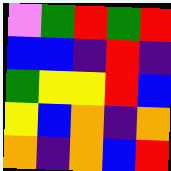[["violet", "green", "red", "green", "red"], ["blue", "blue", "indigo", "red", "indigo"], ["green", "yellow", "yellow", "red", "blue"], ["yellow", "blue", "orange", "indigo", "orange"], ["orange", "indigo", "orange", "blue", "red"]]